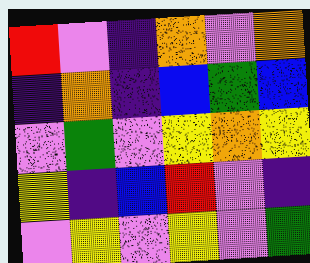[["red", "violet", "indigo", "orange", "violet", "orange"], ["indigo", "orange", "indigo", "blue", "green", "blue"], ["violet", "green", "violet", "yellow", "orange", "yellow"], ["yellow", "indigo", "blue", "red", "violet", "indigo"], ["violet", "yellow", "violet", "yellow", "violet", "green"]]